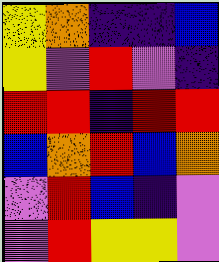[["yellow", "orange", "indigo", "indigo", "blue"], ["yellow", "violet", "red", "violet", "indigo"], ["red", "red", "indigo", "red", "red"], ["blue", "orange", "red", "blue", "orange"], ["violet", "red", "blue", "indigo", "violet"], ["violet", "red", "yellow", "yellow", "violet"]]